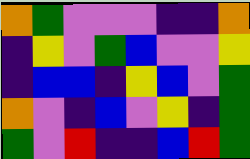[["orange", "green", "violet", "violet", "violet", "indigo", "indigo", "orange"], ["indigo", "yellow", "violet", "green", "blue", "violet", "violet", "yellow"], ["indigo", "blue", "blue", "indigo", "yellow", "blue", "violet", "green"], ["orange", "violet", "indigo", "blue", "violet", "yellow", "indigo", "green"], ["green", "violet", "red", "indigo", "indigo", "blue", "red", "green"]]